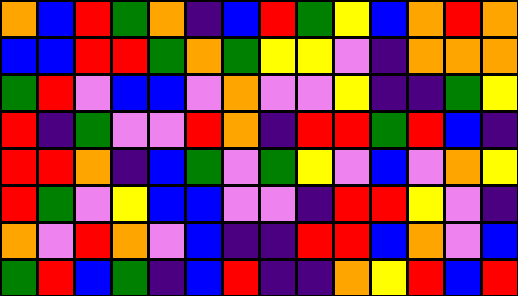[["orange", "blue", "red", "green", "orange", "indigo", "blue", "red", "green", "yellow", "blue", "orange", "red", "orange"], ["blue", "blue", "red", "red", "green", "orange", "green", "yellow", "yellow", "violet", "indigo", "orange", "orange", "orange"], ["green", "red", "violet", "blue", "blue", "violet", "orange", "violet", "violet", "yellow", "indigo", "indigo", "green", "yellow"], ["red", "indigo", "green", "violet", "violet", "red", "orange", "indigo", "red", "red", "green", "red", "blue", "indigo"], ["red", "red", "orange", "indigo", "blue", "green", "violet", "green", "yellow", "violet", "blue", "violet", "orange", "yellow"], ["red", "green", "violet", "yellow", "blue", "blue", "violet", "violet", "indigo", "red", "red", "yellow", "violet", "indigo"], ["orange", "violet", "red", "orange", "violet", "blue", "indigo", "indigo", "red", "red", "blue", "orange", "violet", "blue"], ["green", "red", "blue", "green", "indigo", "blue", "red", "indigo", "indigo", "orange", "yellow", "red", "blue", "red"]]